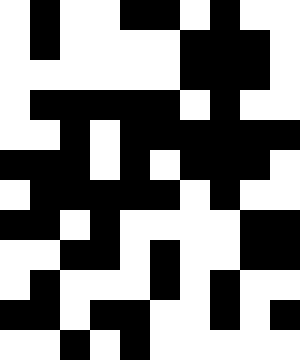[["white", "black", "white", "white", "black", "black", "white", "black", "white", "white"], ["white", "black", "white", "white", "white", "white", "black", "black", "black", "white"], ["white", "white", "white", "white", "white", "white", "black", "black", "black", "white"], ["white", "black", "black", "black", "black", "black", "white", "black", "white", "white"], ["white", "white", "black", "white", "black", "black", "black", "black", "black", "black"], ["black", "black", "black", "white", "black", "white", "black", "black", "black", "white"], ["white", "black", "black", "black", "black", "black", "white", "black", "white", "white"], ["black", "black", "white", "black", "white", "white", "white", "white", "black", "black"], ["white", "white", "black", "black", "white", "black", "white", "white", "black", "black"], ["white", "black", "white", "white", "white", "black", "white", "black", "white", "white"], ["black", "black", "white", "black", "black", "white", "white", "black", "white", "black"], ["white", "white", "black", "white", "black", "white", "white", "white", "white", "white"]]